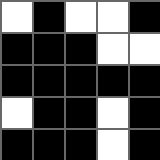[["white", "black", "white", "white", "black"], ["black", "black", "black", "white", "white"], ["black", "black", "black", "black", "black"], ["white", "black", "black", "white", "black"], ["black", "black", "black", "white", "black"]]